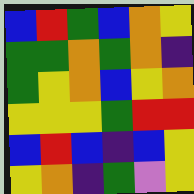[["blue", "red", "green", "blue", "orange", "yellow"], ["green", "green", "orange", "green", "orange", "indigo"], ["green", "yellow", "orange", "blue", "yellow", "orange"], ["yellow", "yellow", "yellow", "green", "red", "red"], ["blue", "red", "blue", "indigo", "blue", "yellow"], ["yellow", "orange", "indigo", "green", "violet", "yellow"]]